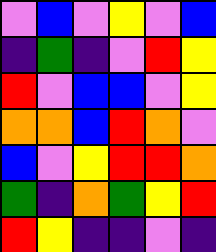[["violet", "blue", "violet", "yellow", "violet", "blue"], ["indigo", "green", "indigo", "violet", "red", "yellow"], ["red", "violet", "blue", "blue", "violet", "yellow"], ["orange", "orange", "blue", "red", "orange", "violet"], ["blue", "violet", "yellow", "red", "red", "orange"], ["green", "indigo", "orange", "green", "yellow", "red"], ["red", "yellow", "indigo", "indigo", "violet", "indigo"]]